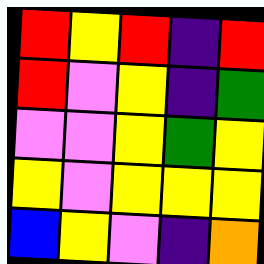[["red", "yellow", "red", "indigo", "red"], ["red", "violet", "yellow", "indigo", "green"], ["violet", "violet", "yellow", "green", "yellow"], ["yellow", "violet", "yellow", "yellow", "yellow"], ["blue", "yellow", "violet", "indigo", "orange"]]